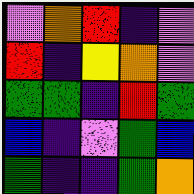[["violet", "orange", "red", "indigo", "violet"], ["red", "indigo", "yellow", "orange", "violet"], ["green", "green", "indigo", "red", "green"], ["blue", "indigo", "violet", "green", "blue"], ["green", "indigo", "indigo", "green", "orange"]]